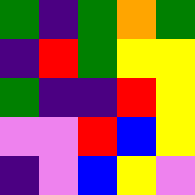[["green", "indigo", "green", "orange", "green"], ["indigo", "red", "green", "yellow", "yellow"], ["green", "indigo", "indigo", "red", "yellow"], ["violet", "violet", "red", "blue", "yellow"], ["indigo", "violet", "blue", "yellow", "violet"]]